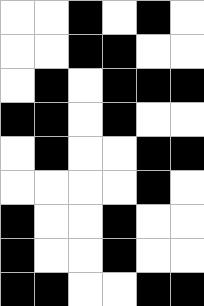[["white", "white", "black", "white", "black", "white"], ["white", "white", "black", "black", "white", "white"], ["white", "black", "white", "black", "black", "black"], ["black", "black", "white", "black", "white", "white"], ["white", "black", "white", "white", "black", "black"], ["white", "white", "white", "white", "black", "white"], ["black", "white", "white", "black", "white", "white"], ["black", "white", "white", "black", "white", "white"], ["black", "black", "white", "white", "black", "black"]]